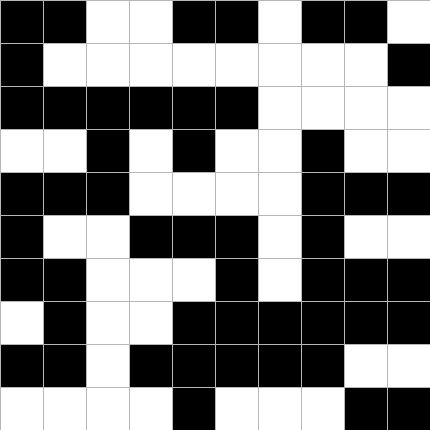[["black", "black", "white", "white", "black", "black", "white", "black", "black", "white"], ["black", "white", "white", "white", "white", "white", "white", "white", "white", "black"], ["black", "black", "black", "black", "black", "black", "white", "white", "white", "white"], ["white", "white", "black", "white", "black", "white", "white", "black", "white", "white"], ["black", "black", "black", "white", "white", "white", "white", "black", "black", "black"], ["black", "white", "white", "black", "black", "black", "white", "black", "white", "white"], ["black", "black", "white", "white", "white", "black", "white", "black", "black", "black"], ["white", "black", "white", "white", "black", "black", "black", "black", "black", "black"], ["black", "black", "white", "black", "black", "black", "black", "black", "white", "white"], ["white", "white", "white", "white", "black", "white", "white", "white", "black", "black"]]